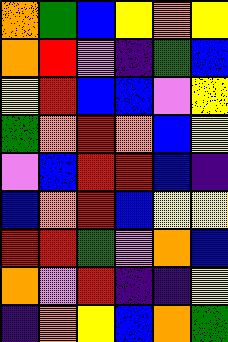[["orange", "green", "blue", "yellow", "orange", "yellow"], ["orange", "red", "violet", "indigo", "green", "blue"], ["yellow", "red", "blue", "blue", "violet", "yellow"], ["green", "orange", "red", "orange", "blue", "yellow"], ["violet", "blue", "red", "red", "blue", "indigo"], ["blue", "orange", "red", "blue", "yellow", "yellow"], ["red", "red", "green", "violet", "orange", "blue"], ["orange", "violet", "red", "indigo", "indigo", "yellow"], ["indigo", "orange", "yellow", "blue", "orange", "green"]]